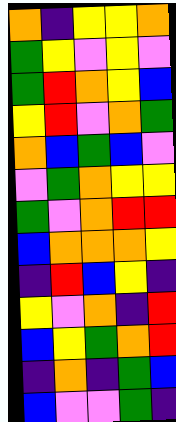[["orange", "indigo", "yellow", "yellow", "orange"], ["green", "yellow", "violet", "yellow", "violet"], ["green", "red", "orange", "yellow", "blue"], ["yellow", "red", "violet", "orange", "green"], ["orange", "blue", "green", "blue", "violet"], ["violet", "green", "orange", "yellow", "yellow"], ["green", "violet", "orange", "red", "red"], ["blue", "orange", "orange", "orange", "yellow"], ["indigo", "red", "blue", "yellow", "indigo"], ["yellow", "violet", "orange", "indigo", "red"], ["blue", "yellow", "green", "orange", "red"], ["indigo", "orange", "indigo", "green", "blue"], ["blue", "violet", "violet", "green", "indigo"]]